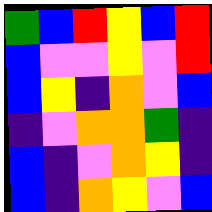[["green", "blue", "red", "yellow", "blue", "red"], ["blue", "violet", "violet", "yellow", "violet", "red"], ["blue", "yellow", "indigo", "orange", "violet", "blue"], ["indigo", "violet", "orange", "orange", "green", "indigo"], ["blue", "indigo", "violet", "orange", "yellow", "indigo"], ["blue", "indigo", "orange", "yellow", "violet", "blue"]]